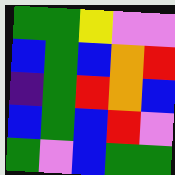[["green", "green", "yellow", "violet", "violet"], ["blue", "green", "blue", "orange", "red"], ["indigo", "green", "red", "orange", "blue"], ["blue", "green", "blue", "red", "violet"], ["green", "violet", "blue", "green", "green"]]